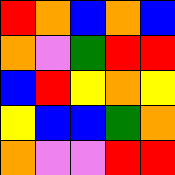[["red", "orange", "blue", "orange", "blue"], ["orange", "violet", "green", "red", "red"], ["blue", "red", "yellow", "orange", "yellow"], ["yellow", "blue", "blue", "green", "orange"], ["orange", "violet", "violet", "red", "red"]]